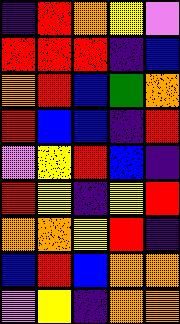[["indigo", "red", "orange", "yellow", "violet"], ["red", "red", "red", "indigo", "blue"], ["orange", "red", "blue", "green", "orange"], ["red", "blue", "blue", "indigo", "red"], ["violet", "yellow", "red", "blue", "indigo"], ["red", "yellow", "indigo", "yellow", "red"], ["orange", "orange", "yellow", "red", "indigo"], ["blue", "red", "blue", "orange", "orange"], ["violet", "yellow", "indigo", "orange", "orange"]]